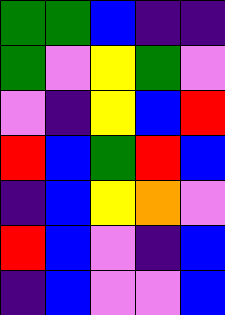[["green", "green", "blue", "indigo", "indigo"], ["green", "violet", "yellow", "green", "violet"], ["violet", "indigo", "yellow", "blue", "red"], ["red", "blue", "green", "red", "blue"], ["indigo", "blue", "yellow", "orange", "violet"], ["red", "blue", "violet", "indigo", "blue"], ["indigo", "blue", "violet", "violet", "blue"]]